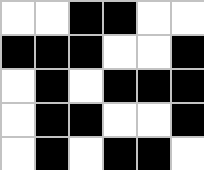[["white", "white", "black", "black", "white", "white"], ["black", "black", "black", "white", "white", "black"], ["white", "black", "white", "black", "black", "black"], ["white", "black", "black", "white", "white", "black"], ["white", "black", "white", "black", "black", "white"]]